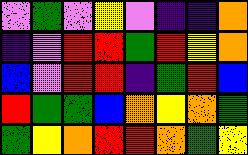[["violet", "green", "violet", "yellow", "violet", "indigo", "indigo", "orange"], ["indigo", "violet", "red", "red", "green", "red", "yellow", "orange"], ["blue", "violet", "red", "red", "indigo", "green", "red", "blue"], ["red", "green", "green", "blue", "orange", "yellow", "orange", "green"], ["green", "yellow", "orange", "red", "red", "orange", "green", "yellow"]]